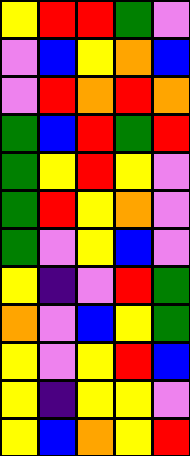[["yellow", "red", "red", "green", "violet"], ["violet", "blue", "yellow", "orange", "blue"], ["violet", "red", "orange", "red", "orange"], ["green", "blue", "red", "green", "red"], ["green", "yellow", "red", "yellow", "violet"], ["green", "red", "yellow", "orange", "violet"], ["green", "violet", "yellow", "blue", "violet"], ["yellow", "indigo", "violet", "red", "green"], ["orange", "violet", "blue", "yellow", "green"], ["yellow", "violet", "yellow", "red", "blue"], ["yellow", "indigo", "yellow", "yellow", "violet"], ["yellow", "blue", "orange", "yellow", "red"]]